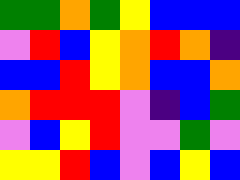[["green", "green", "orange", "green", "yellow", "blue", "blue", "blue"], ["violet", "red", "blue", "yellow", "orange", "red", "orange", "indigo"], ["blue", "blue", "red", "yellow", "orange", "blue", "blue", "orange"], ["orange", "red", "red", "red", "violet", "indigo", "blue", "green"], ["violet", "blue", "yellow", "red", "violet", "violet", "green", "violet"], ["yellow", "yellow", "red", "blue", "violet", "blue", "yellow", "blue"]]